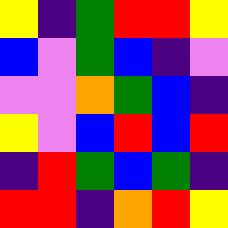[["yellow", "indigo", "green", "red", "red", "yellow"], ["blue", "violet", "green", "blue", "indigo", "violet"], ["violet", "violet", "orange", "green", "blue", "indigo"], ["yellow", "violet", "blue", "red", "blue", "red"], ["indigo", "red", "green", "blue", "green", "indigo"], ["red", "red", "indigo", "orange", "red", "yellow"]]